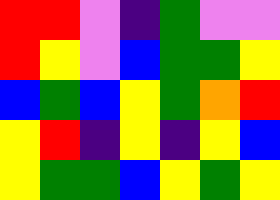[["red", "red", "violet", "indigo", "green", "violet", "violet"], ["red", "yellow", "violet", "blue", "green", "green", "yellow"], ["blue", "green", "blue", "yellow", "green", "orange", "red"], ["yellow", "red", "indigo", "yellow", "indigo", "yellow", "blue"], ["yellow", "green", "green", "blue", "yellow", "green", "yellow"]]